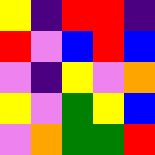[["yellow", "indigo", "red", "red", "indigo"], ["red", "violet", "blue", "red", "blue"], ["violet", "indigo", "yellow", "violet", "orange"], ["yellow", "violet", "green", "yellow", "blue"], ["violet", "orange", "green", "green", "red"]]